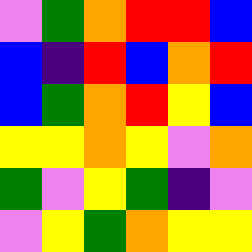[["violet", "green", "orange", "red", "red", "blue"], ["blue", "indigo", "red", "blue", "orange", "red"], ["blue", "green", "orange", "red", "yellow", "blue"], ["yellow", "yellow", "orange", "yellow", "violet", "orange"], ["green", "violet", "yellow", "green", "indigo", "violet"], ["violet", "yellow", "green", "orange", "yellow", "yellow"]]